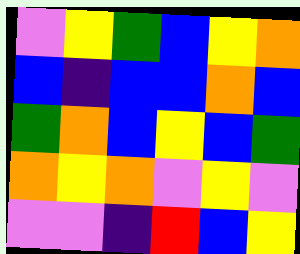[["violet", "yellow", "green", "blue", "yellow", "orange"], ["blue", "indigo", "blue", "blue", "orange", "blue"], ["green", "orange", "blue", "yellow", "blue", "green"], ["orange", "yellow", "orange", "violet", "yellow", "violet"], ["violet", "violet", "indigo", "red", "blue", "yellow"]]